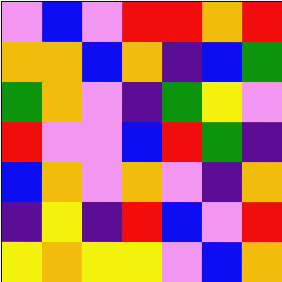[["violet", "blue", "violet", "red", "red", "orange", "red"], ["orange", "orange", "blue", "orange", "indigo", "blue", "green"], ["green", "orange", "violet", "indigo", "green", "yellow", "violet"], ["red", "violet", "violet", "blue", "red", "green", "indigo"], ["blue", "orange", "violet", "orange", "violet", "indigo", "orange"], ["indigo", "yellow", "indigo", "red", "blue", "violet", "red"], ["yellow", "orange", "yellow", "yellow", "violet", "blue", "orange"]]